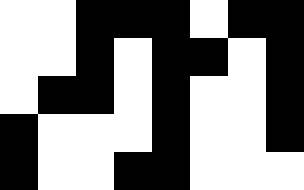[["white", "white", "black", "black", "black", "white", "black", "black"], ["white", "white", "black", "white", "black", "black", "white", "black"], ["white", "black", "black", "white", "black", "white", "white", "black"], ["black", "white", "white", "white", "black", "white", "white", "black"], ["black", "white", "white", "black", "black", "white", "white", "white"]]